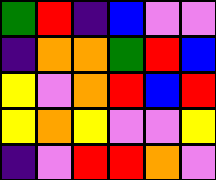[["green", "red", "indigo", "blue", "violet", "violet"], ["indigo", "orange", "orange", "green", "red", "blue"], ["yellow", "violet", "orange", "red", "blue", "red"], ["yellow", "orange", "yellow", "violet", "violet", "yellow"], ["indigo", "violet", "red", "red", "orange", "violet"]]